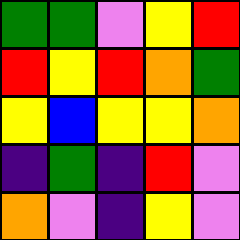[["green", "green", "violet", "yellow", "red"], ["red", "yellow", "red", "orange", "green"], ["yellow", "blue", "yellow", "yellow", "orange"], ["indigo", "green", "indigo", "red", "violet"], ["orange", "violet", "indigo", "yellow", "violet"]]